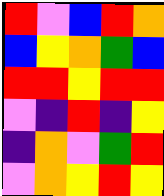[["red", "violet", "blue", "red", "orange"], ["blue", "yellow", "orange", "green", "blue"], ["red", "red", "yellow", "red", "red"], ["violet", "indigo", "red", "indigo", "yellow"], ["indigo", "orange", "violet", "green", "red"], ["violet", "orange", "yellow", "red", "yellow"]]